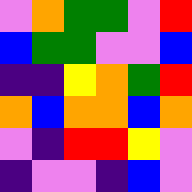[["violet", "orange", "green", "green", "violet", "red"], ["blue", "green", "green", "violet", "violet", "blue"], ["indigo", "indigo", "yellow", "orange", "green", "red"], ["orange", "blue", "orange", "orange", "blue", "orange"], ["violet", "indigo", "red", "red", "yellow", "violet"], ["indigo", "violet", "violet", "indigo", "blue", "violet"]]